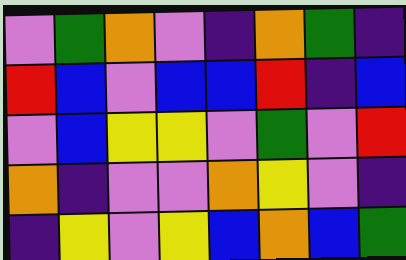[["violet", "green", "orange", "violet", "indigo", "orange", "green", "indigo"], ["red", "blue", "violet", "blue", "blue", "red", "indigo", "blue"], ["violet", "blue", "yellow", "yellow", "violet", "green", "violet", "red"], ["orange", "indigo", "violet", "violet", "orange", "yellow", "violet", "indigo"], ["indigo", "yellow", "violet", "yellow", "blue", "orange", "blue", "green"]]